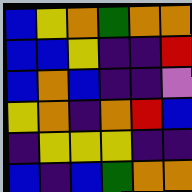[["blue", "yellow", "orange", "green", "orange", "orange"], ["blue", "blue", "yellow", "indigo", "indigo", "red"], ["blue", "orange", "blue", "indigo", "indigo", "violet"], ["yellow", "orange", "indigo", "orange", "red", "blue"], ["indigo", "yellow", "yellow", "yellow", "indigo", "indigo"], ["blue", "indigo", "blue", "green", "orange", "orange"]]